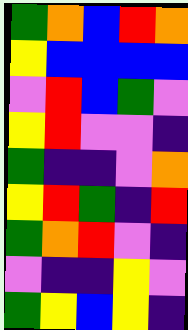[["green", "orange", "blue", "red", "orange"], ["yellow", "blue", "blue", "blue", "blue"], ["violet", "red", "blue", "green", "violet"], ["yellow", "red", "violet", "violet", "indigo"], ["green", "indigo", "indigo", "violet", "orange"], ["yellow", "red", "green", "indigo", "red"], ["green", "orange", "red", "violet", "indigo"], ["violet", "indigo", "indigo", "yellow", "violet"], ["green", "yellow", "blue", "yellow", "indigo"]]